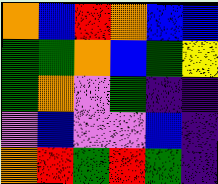[["orange", "blue", "red", "orange", "blue", "blue"], ["green", "green", "orange", "blue", "green", "yellow"], ["green", "orange", "violet", "green", "indigo", "indigo"], ["violet", "blue", "violet", "violet", "blue", "indigo"], ["orange", "red", "green", "red", "green", "indigo"]]